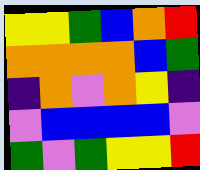[["yellow", "yellow", "green", "blue", "orange", "red"], ["orange", "orange", "orange", "orange", "blue", "green"], ["indigo", "orange", "violet", "orange", "yellow", "indigo"], ["violet", "blue", "blue", "blue", "blue", "violet"], ["green", "violet", "green", "yellow", "yellow", "red"]]